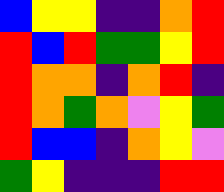[["blue", "yellow", "yellow", "indigo", "indigo", "orange", "red"], ["red", "blue", "red", "green", "green", "yellow", "red"], ["red", "orange", "orange", "indigo", "orange", "red", "indigo"], ["red", "orange", "green", "orange", "violet", "yellow", "green"], ["red", "blue", "blue", "indigo", "orange", "yellow", "violet"], ["green", "yellow", "indigo", "indigo", "indigo", "red", "red"]]